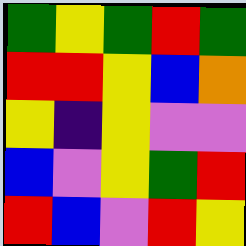[["green", "yellow", "green", "red", "green"], ["red", "red", "yellow", "blue", "orange"], ["yellow", "indigo", "yellow", "violet", "violet"], ["blue", "violet", "yellow", "green", "red"], ["red", "blue", "violet", "red", "yellow"]]